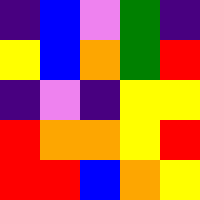[["indigo", "blue", "violet", "green", "indigo"], ["yellow", "blue", "orange", "green", "red"], ["indigo", "violet", "indigo", "yellow", "yellow"], ["red", "orange", "orange", "yellow", "red"], ["red", "red", "blue", "orange", "yellow"]]